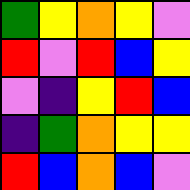[["green", "yellow", "orange", "yellow", "violet"], ["red", "violet", "red", "blue", "yellow"], ["violet", "indigo", "yellow", "red", "blue"], ["indigo", "green", "orange", "yellow", "yellow"], ["red", "blue", "orange", "blue", "violet"]]